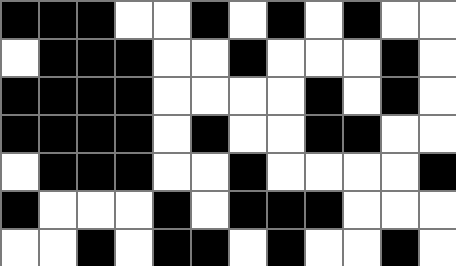[["black", "black", "black", "white", "white", "black", "white", "black", "white", "black", "white", "white"], ["white", "black", "black", "black", "white", "white", "black", "white", "white", "white", "black", "white"], ["black", "black", "black", "black", "white", "white", "white", "white", "black", "white", "black", "white"], ["black", "black", "black", "black", "white", "black", "white", "white", "black", "black", "white", "white"], ["white", "black", "black", "black", "white", "white", "black", "white", "white", "white", "white", "black"], ["black", "white", "white", "white", "black", "white", "black", "black", "black", "white", "white", "white"], ["white", "white", "black", "white", "black", "black", "white", "black", "white", "white", "black", "white"]]